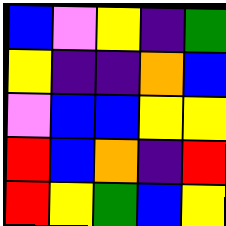[["blue", "violet", "yellow", "indigo", "green"], ["yellow", "indigo", "indigo", "orange", "blue"], ["violet", "blue", "blue", "yellow", "yellow"], ["red", "blue", "orange", "indigo", "red"], ["red", "yellow", "green", "blue", "yellow"]]